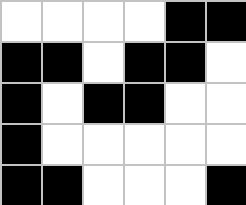[["white", "white", "white", "white", "black", "black"], ["black", "black", "white", "black", "black", "white"], ["black", "white", "black", "black", "white", "white"], ["black", "white", "white", "white", "white", "white"], ["black", "black", "white", "white", "white", "black"]]